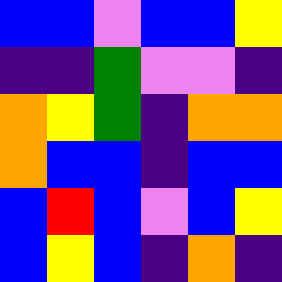[["blue", "blue", "violet", "blue", "blue", "yellow"], ["indigo", "indigo", "green", "violet", "violet", "indigo"], ["orange", "yellow", "green", "indigo", "orange", "orange"], ["orange", "blue", "blue", "indigo", "blue", "blue"], ["blue", "red", "blue", "violet", "blue", "yellow"], ["blue", "yellow", "blue", "indigo", "orange", "indigo"]]